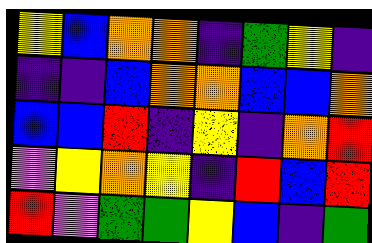[["yellow", "blue", "orange", "orange", "indigo", "green", "yellow", "indigo"], ["indigo", "indigo", "blue", "orange", "orange", "blue", "blue", "orange"], ["blue", "blue", "red", "indigo", "yellow", "indigo", "orange", "red"], ["violet", "yellow", "orange", "yellow", "indigo", "red", "blue", "red"], ["red", "violet", "green", "green", "yellow", "blue", "indigo", "green"]]